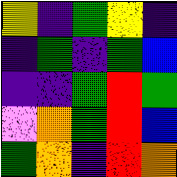[["yellow", "indigo", "green", "yellow", "indigo"], ["indigo", "green", "indigo", "green", "blue"], ["indigo", "indigo", "green", "red", "green"], ["violet", "orange", "green", "red", "blue"], ["green", "orange", "indigo", "red", "orange"]]